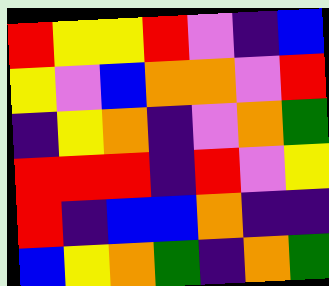[["red", "yellow", "yellow", "red", "violet", "indigo", "blue"], ["yellow", "violet", "blue", "orange", "orange", "violet", "red"], ["indigo", "yellow", "orange", "indigo", "violet", "orange", "green"], ["red", "red", "red", "indigo", "red", "violet", "yellow"], ["red", "indigo", "blue", "blue", "orange", "indigo", "indigo"], ["blue", "yellow", "orange", "green", "indigo", "orange", "green"]]